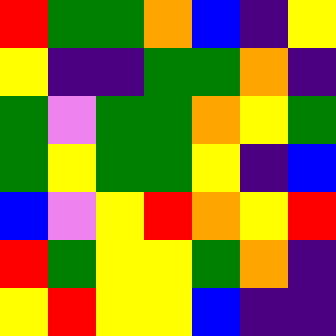[["red", "green", "green", "orange", "blue", "indigo", "yellow"], ["yellow", "indigo", "indigo", "green", "green", "orange", "indigo"], ["green", "violet", "green", "green", "orange", "yellow", "green"], ["green", "yellow", "green", "green", "yellow", "indigo", "blue"], ["blue", "violet", "yellow", "red", "orange", "yellow", "red"], ["red", "green", "yellow", "yellow", "green", "orange", "indigo"], ["yellow", "red", "yellow", "yellow", "blue", "indigo", "indigo"]]